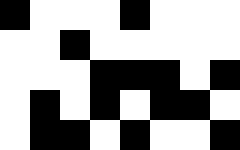[["black", "white", "white", "white", "black", "white", "white", "white"], ["white", "white", "black", "white", "white", "white", "white", "white"], ["white", "white", "white", "black", "black", "black", "white", "black"], ["white", "black", "white", "black", "white", "black", "black", "white"], ["white", "black", "black", "white", "black", "white", "white", "black"]]